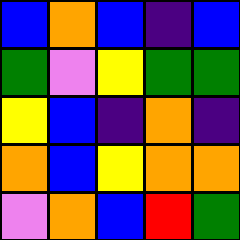[["blue", "orange", "blue", "indigo", "blue"], ["green", "violet", "yellow", "green", "green"], ["yellow", "blue", "indigo", "orange", "indigo"], ["orange", "blue", "yellow", "orange", "orange"], ["violet", "orange", "blue", "red", "green"]]